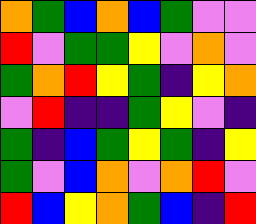[["orange", "green", "blue", "orange", "blue", "green", "violet", "violet"], ["red", "violet", "green", "green", "yellow", "violet", "orange", "violet"], ["green", "orange", "red", "yellow", "green", "indigo", "yellow", "orange"], ["violet", "red", "indigo", "indigo", "green", "yellow", "violet", "indigo"], ["green", "indigo", "blue", "green", "yellow", "green", "indigo", "yellow"], ["green", "violet", "blue", "orange", "violet", "orange", "red", "violet"], ["red", "blue", "yellow", "orange", "green", "blue", "indigo", "red"]]